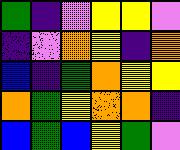[["green", "indigo", "violet", "yellow", "yellow", "violet"], ["indigo", "violet", "orange", "yellow", "indigo", "orange"], ["blue", "indigo", "green", "orange", "yellow", "yellow"], ["orange", "green", "yellow", "orange", "orange", "indigo"], ["blue", "green", "blue", "yellow", "green", "violet"]]